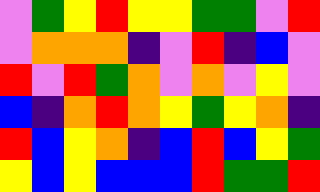[["violet", "green", "yellow", "red", "yellow", "yellow", "green", "green", "violet", "red"], ["violet", "orange", "orange", "orange", "indigo", "violet", "red", "indigo", "blue", "violet"], ["red", "violet", "red", "green", "orange", "violet", "orange", "violet", "yellow", "violet"], ["blue", "indigo", "orange", "red", "orange", "yellow", "green", "yellow", "orange", "indigo"], ["red", "blue", "yellow", "orange", "indigo", "blue", "red", "blue", "yellow", "green"], ["yellow", "blue", "yellow", "blue", "blue", "blue", "red", "green", "green", "red"]]